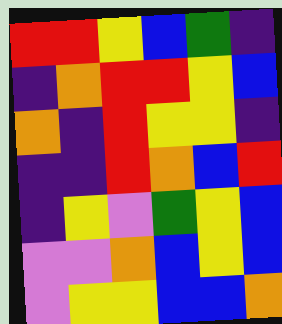[["red", "red", "yellow", "blue", "green", "indigo"], ["indigo", "orange", "red", "red", "yellow", "blue"], ["orange", "indigo", "red", "yellow", "yellow", "indigo"], ["indigo", "indigo", "red", "orange", "blue", "red"], ["indigo", "yellow", "violet", "green", "yellow", "blue"], ["violet", "violet", "orange", "blue", "yellow", "blue"], ["violet", "yellow", "yellow", "blue", "blue", "orange"]]